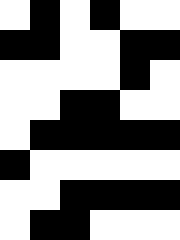[["white", "black", "white", "black", "white", "white"], ["black", "black", "white", "white", "black", "black"], ["white", "white", "white", "white", "black", "white"], ["white", "white", "black", "black", "white", "white"], ["white", "black", "black", "black", "black", "black"], ["black", "white", "white", "white", "white", "white"], ["white", "white", "black", "black", "black", "black"], ["white", "black", "black", "white", "white", "white"]]